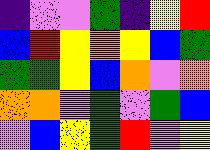[["indigo", "violet", "violet", "green", "indigo", "yellow", "red"], ["blue", "red", "yellow", "orange", "yellow", "blue", "green"], ["green", "green", "yellow", "blue", "orange", "violet", "orange"], ["orange", "orange", "violet", "green", "violet", "green", "blue"], ["violet", "blue", "yellow", "green", "red", "violet", "yellow"]]